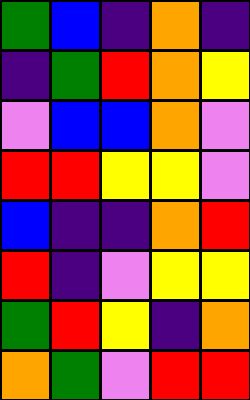[["green", "blue", "indigo", "orange", "indigo"], ["indigo", "green", "red", "orange", "yellow"], ["violet", "blue", "blue", "orange", "violet"], ["red", "red", "yellow", "yellow", "violet"], ["blue", "indigo", "indigo", "orange", "red"], ["red", "indigo", "violet", "yellow", "yellow"], ["green", "red", "yellow", "indigo", "orange"], ["orange", "green", "violet", "red", "red"]]